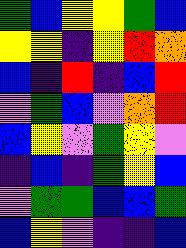[["green", "blue", "yellow", "yellow", "green", "blue"], ["yellow", "yellow", "indigo", "yellow", "red", "orange"], ["blue", "indigo", "red", "indigo", "blue", "red"], ["violet", "green", "blue", "violet", "orange", "red"], ["blue", "yellow", "violet", "green", "yellow", "violet"], ["indigo", "blue", "indigo", "green", "yellow", "blue"], ["violet", "green", "green", "blue", "blue", "green"], ["blue", "yellow", "violet", "indigo", "indigo", "blue"]]